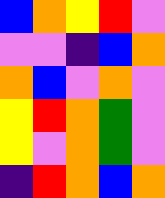[["blue", "orange", "yellow", "red", "violet"], ["violet", "violet", "indigo", "blue", "orange"], ["orange", "blue", "violet", "orange", "violet"], ["yellow", "red", "orange", "green", "violet"], ["yellow", "violet", "orange", "green", "violet"], ["indigo", "red", "orange", "blue", "orange"]]